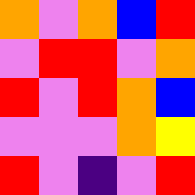[["orange", "violet", "orange", "blue", "red"], ["violet", "red", "red", "violet", "orange"], ["red", "violet", "red", "orange", "blue"], ["violet", "violet", "violet", "orange", "yellow"], ["red", "violet", "indigo", "violet", "red"]]